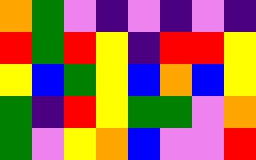[["orange", "green", "violet", "indigo", "violet", "indigo", "violet", "indigo"], ["red", "green", "red", "yellow", "indigo", "red", "red", "yellow"], ["yellow", "blue", "green", "yellow", "blue", "orange", "blue", "yellow"], ["green", "indigo", "red", "yellow", "green", "green", "violet", "orange"], ["green", "violet", "yellow", "orange", "blue", "violet", "violet", "red"]]